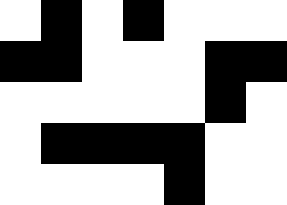[["white", "black", "white", "black", "white", "white", "white"], ["black", "black", "white", "white", "white", "black", "black"], ["white", "white", "white", "white", "white", "black", "white"], ["white", "black", "black", "black", "black", "white", "white"], ["white", "white", "white", "white", "black", "white", "white"]]